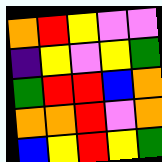[["orange", "red", "yellow", "violet", "violet"], ["indigo", "yellow", "violet", "yellow", "green"], ["green", "red", "red", "blue", "orange"], ["orange", "orange", "red", "violet", "orange"], ["blue", "yellow", "red", "yellow", "green"]]